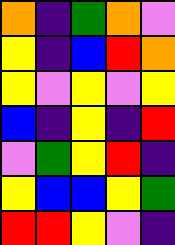[["orange", "indigo", "green", "orange", "violet"], ["yellow", "indigo", "blue", "red", "orange"], ["yellow", "violet", "yellow", "violet", "yellow"], ["blue", "indigo", "yellow", "indigo", "red"], ["violet", "green", "yellow", "red", "indigo"], ["yellow", "blue", "blue", "yellow", "green"], ["red", "red", "yellow", "violet", "indigo"]]